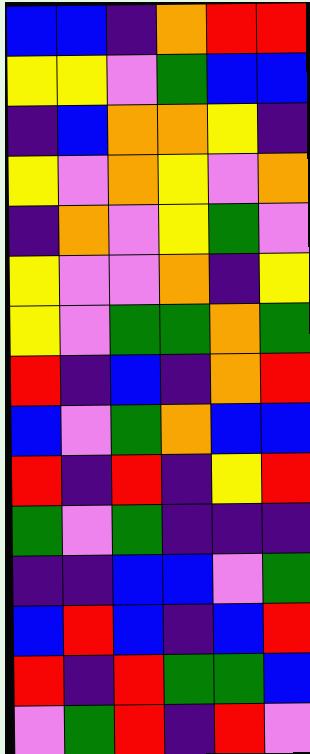[["blue", "blue", "indigo", "orange", "red", "red"], ["yellow", "yellow", "violet", "green", "blue", "blue"], ["indigo", "blue", "orange", "orange", "yellow", "indigo"], ["yellow", "violet", "orange", "yellow", "violet", "orange"], ["indigo", "orange", "violet", "yellow", "green", "violet"], ["yellow", "violet", "violet", "orange", "indigo", "yellow"], ["yellow", "violet", "green", "green", "orange", "green"], ["red", "indigo", "blue", "indigo", "orange", "red"], ["blue", "violet", "green", "orange", "blue", "blue"], ["red", "indigo", "red", "indigo", "yellow", "red"], ["green", "violet", "green", "indigo", "indigo", "indigo"], ["indigo", "indigo", "blue", "blue", "violet", "green"], ["blue", "red", "blue", "indigo", "blue", "red"], ["red", "indigo", "red", "green", "green", "blue"], ["violet", "green", "red", "indigo", "red", "violet"]]